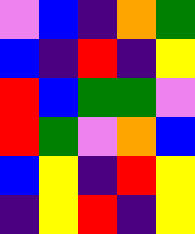[["violet", "blue", "indigo", "orange", "green"], ["blue", "indigo", "red", "indigo", "yellow"], ["red", "blue", "green", "green", "violet"], ["red", "green", "violet", "orange", "blue"], ["blue", "yellow", "indigo", "red", "yellow"], ["indigo", "yellow", "red", "indigo", "yellow"]]